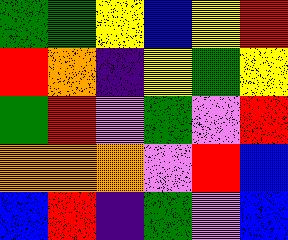[["green", "green", "yellow", "blue", "yellow", "red"], ["red", "orange", "indigo", "yellow", "green", "yellow"], ["green", "red", "violet", "green", "violet", "red"], ["orange", "orange", "orange", "violet", "red", "blue"], ["blue", "red", "indigo", "green", "violet", "blue"]]